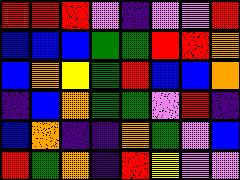[["red", "red", "red", "violet", "indigo", "violet", "violet", "red"], ["blue", "blue", "blue", "green", "green", "red", "red", "orange"], ["blue", "orange", "yellow", "green", "red", "blue", "blue", "orange"], ["indigo", "blue", "orange", "green", "green", "violet", "red", "indigo"], ["blue", "orange", "indigo", "indigo", "orange", "green", "violet", "blue"], ["red", "green", "orange", "indigo", "red", "yellow", "violet", "violet"]]